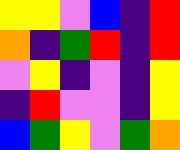[["yellow", "yellow", "violet", "blue", "indigo", "red"], ["orange", "indigo", "green", "red", "indigo", "red"], ["violet", "yellow", "indigo", "violet", "indigo", "yellow"], ["indigo", "red", "violet", "violet", "indigo", "yellow"], ["blue", "green", "yellow", "violet", "green", "orange"]]